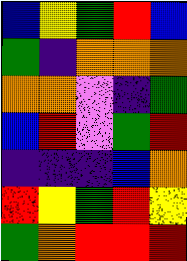[["blue", "yellow", "green", "red", "blue"], ["green", "indigo", "orange", "orange", "orange"], ["orange", "orange", "violet", "indigo", "green"], ["blue", "red", "violet", "green", "red"], ["indigo", "indigo", "indigo", "blue", "orange"], ["red", "yellow", "green", "red", "yellow"], ["green", "orange", "red", "red", "red"]]